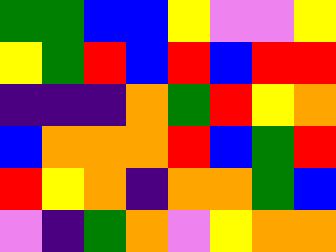[["green", "green", "blue", "blue", "yellow", "violet", "violet", "yellow"], ["yellow", "green", "red", "blue", "red", "blue", "red", "red"], ["indigo", "indigo", "indigo", "orange", "green", "red", "yellow", "orange"], ["blue", "orange", "orange", "orange", "red", "blue", "green", "red"], ["red", "yellow", "orange", "indigo", "orange", "orange", "green", "blue"], ["violet", "indigo", "green", "orange", "violet", "yellow", "orange", "orange"]]